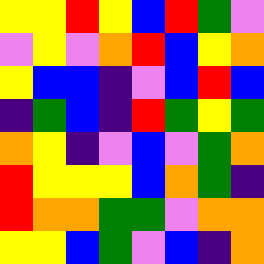[["yellow", "yellow", "red", "yellow", "blue", "red", "green", "violet"], ["violet", "yellow", "violet", "orange", "red", "blue", "yellow", "orange"], ["yellow", "blue", "blue", "indigo", "violet", "blue", "red", "blue"], ["indigo", "green", "blue", "indigo", "red", "green", "yellow", "green"], ["orange", "yellow", "indigo", "violet", "blue", "violet", "green", "orange"], ["red", "yellow", "yellow", "yellow", "blue", "orange", "green", "indigo"], ["red", "orange", "orange", "green", "green", "violet", "orange", "orange"], ["yellow", "yellow", "blue", "green", "violet", "blue", "indigo", "orange"]]